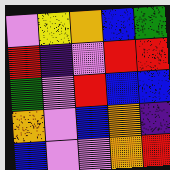[["violet", "yellow", "orange", "blue", "green"], ["red", "indigo", "violet", "red", "red"], ["green", "violet", "red", "blue", "blue"], ["orange", "violet", "blue", "orange", "indigo"], ["blue", "violet", "violet", "orange", "red"]]